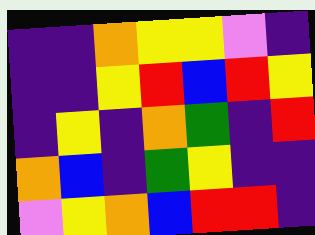[["indigo", "indigo", "orange", "yellow", "yellow", "violet", "indigo"], ["indigo", "indigo", "yellow", "red", "blue", "red", "yellow"], ["indigo", "yellow", "indigo", "orange", "green", "indigo", "red"], ["orange", "blue", "indigo", "green", "yellow", "indigo", "indigo"], ["violet", "yellow", "orange", "blue", "red", "red", "indigo"]]